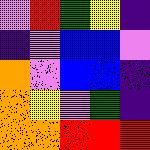[["violet", "red", "green", "yellow", "indigo"], ["indigo", "violet", "blue", "blue", "violet"], ["orange", "violet", "blue", "blue", "indigo"], ["orange", "yellow", "violet", "green", "indigo"], ["orange", "orange", "red", "red", "red"]]